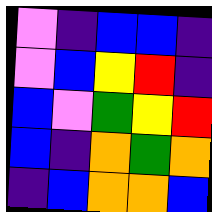[["violet", "indigo", "blue", "blue", "indigo"], ["violet", "blue", "yellow", "red", "indigo"], ["blue", "violet", "green", "yellow", "red"], ["blue", "indigo", "orange", "green", "orange"], ["indigo", "blue", "orange", "orange", "blue"]]